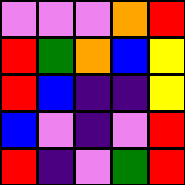[["violet", "violet", "violet", "orange", "red"], ["red", "green", "orange", "blue", "yellow"], ["red", "blue", "indigo", "indigo", "yellow"], ["blue", "violet", "indigo", "violet", "red"], ["red", "indigo", "violet", "green", "red"]]